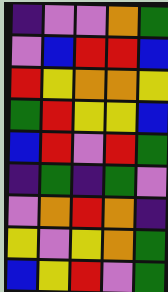[["indigo", "violet", "violet", "orange", "green"], ["violet", "blue", "red", "red", "blue"], ["red", "yellow", "orange", "orange", "yellow"], ["green", "red", "yellow", "yellow", "blue"], ["blue", "red", "violet", "red", "green"], ["indigo", "green", "indigo", "green", "violet"], ["violet", "orange", "red", "orange", "indigo"], ["yellow", "violet", "yellow", "orange", "green"], ["blue", "yellow", "red", "violet", "green"]]